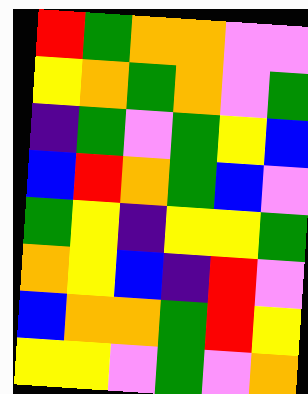[["red", "green", "orange", "orange", "violet", "violet"], ["yellow", "orange", "green", "orange", "violet", "green"], ["indigo", "green", "violet", "green", "yellow", "blue"], ["blue", "red", "orange", "green", "blue", "violet"], ["green", "yellow", "indigo", "yellow", "yellow", "green"], ["orange", "yellow", "blue", "indigo", "red", "violet"], ["blue", "orange", "orange", "green", "red", "yellow"], ["yellow", "yellow", "violet", "green", "violet", "orange"]]